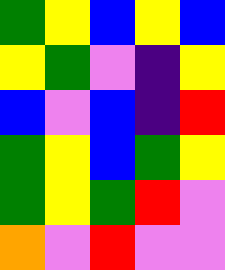[["green", "yellow", "blue", "yellow", "blue"], ["yellow", "green", "violet", "indigo", "yellow"], ["blue", "violet", "blue", "indigo", "red"], ["green", "yellow", "blue", "green", "yellow"], ["green", "yellow", "green", "red", "violet"], ["orange", "violet", "red", "violet", "violet"]]